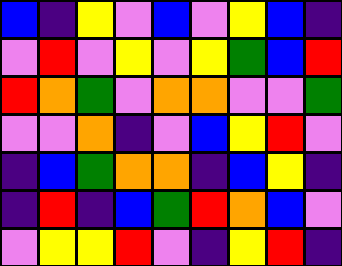[["blue", "indigo", "yellow", "violet", "blue", "violet", "yellow", "blue", "indigo"], ["violet", "red", "violet", "yellow", "violet", "yellow", "green", "blue", "red"], ["red", "orange", "green", "violet", "orange", "orange", "violet", "violet", "green"], ["violet", "violet", "orange", "indigo", "violet", "blue", "yellow", "red", "violet"], ["indigo", "blue", "green", "orange", "orange", "indigo", "blue", "yellow", "indigo"], ["indigo", "red", "indigo", "blue", "green", "red", "orange", "blue", "violet"], ["violet", "yellow", "yellow", "red", "violet", "indigo", "yellow", "red", "indigo"]]